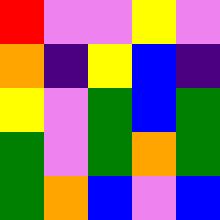[["red", "violet", "violet", "yellow", "violet"], ["orange", "indigo", "yellow", "blue", "indigo"], ["yellow", "violet", "green", "blue", "green"], ["green", "violet", "green", "orange", "green"], ["green", "orange", "blue", "violet", "blue"]]